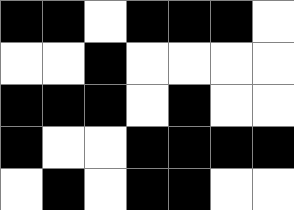[["black", "black", "white", "black", "black", "black", "white"], ["white", "white", "black", "white", "white", "white", "white"], ["black", "black", "black", "white", "black", "white", "white"], ["black", "white", "white", "black", "black", "black", "black"], ["white", "black", "white", "black", "black", "white", "white"]]